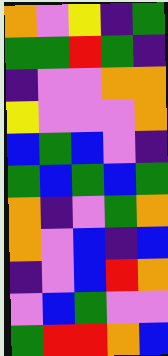[["orange", "violet", "yellow", "indigo", "green"], ["green", "green", "red", "green", "indigo"], ["indigo", "violet", "violet", "orange", "orange"], ["yellow", "violet", "violet", "violet", "orange"], ["blue", "green", "blue", "violet", "indigo"], ["green", "blue", "green", "blue", "green"], ["orange", "indigo", "violet", "green", "orange"], ["orange", "violet", "blue", "indigo", "blue"], ["indigo", "violet", "blue", "red", "orange"], ["violet", "blue", "green", "violet", "violet"], ["green", "red", "red", "orange", "blue"]]